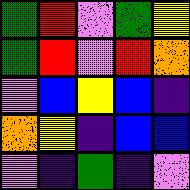[["green", "red", "violet", "green", "yellow"], ["green", "red", "violet", "red", "orange"], ["violet", "blue", "yellow", "blue", "indigo"], ["orange", "yellow", "indigo", "blue", "blue"], ["violet", "indigo", "green", "indigo", "violet"]]